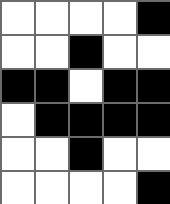[["white", "white", "white", "white", "black"], ["white", "white", "black", "white", "white"], ["black", "black", "white", "black", "black"], ["white", "black", "black", "black", "black"], ["white", "white", "black", "white", "white"], ["white", "white", "white", "white", "black"]]